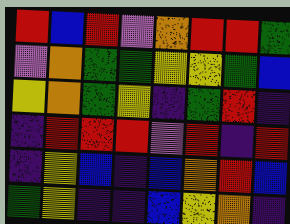[["red", "blue", "red", "violet", "orange", "red", "red", "green"], ["violet", "orange", "green", "green", "yellow", "yellow", "green", "blue"], ["yellow", "orange", "green", "yellow", "indigo", "green", "red", "indigo"], ["indigo", "red", "red", "red", "violet", "red", "indigo", "red"], ["indigo", "yellow", "blue", "indigo", "blue", "orange", "red", "blue"], ["green", "yellow", "indigo", "indigo", "blue", "yellow", "orange", "indigo"]]